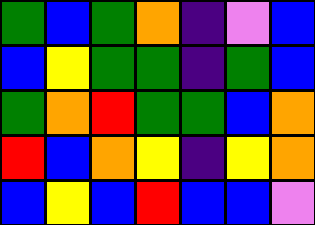[["green", "blue", "green", "orange", "indigo", "violet", "blue"], ["blue", "yellow", "green", "green", "indigo", "green", "blue"], ["green", "orange", "red", "green", "green", "blue", "orange"], ["red", "blue", "orange", "yellow", "indigo", "yellow", "orange"], ["blue", "yellow", "blue", "red", "blue", "blue", "violet"]]